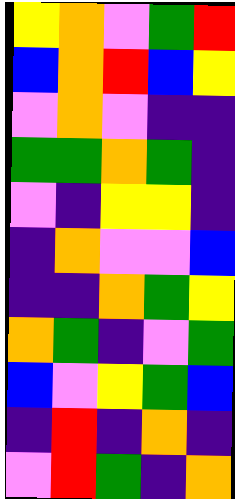[["yellow", "orange", "violet", "green", "red"], ["blue", "orange", "red", "blue", "yellow"], ["violet", "orange", "violet", "indigo", "indigo"], ["green", "green", "orange", "green", "indigo"], ["violet", "indigo", "yellow", "yellow", "indigo"], ["indigo", "orange", "violet", "violet", "blue"], ["indigo", "indigo", "orange", "green", "yellow"], ["orange", "green", "indigo", "violet", "green"], ["blue", "violet", "yellow", "green", "blue"], ["indigo", "red", "indigo", "orange", "indigo"], ["violet", "red", "green", "indigo", "orange"]]